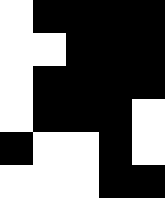[["white", "black", "black", "black", "black"], ["white", "white", "black", "black", "black"], ["white", "black", "black", "black", "black"], ["white", "black", "black", "black", "white"], ["black", "white", "white", "black", "white"], ["white", "white", "white", "black", "black"]]